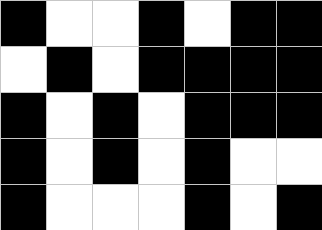[["black", "white", "white", "black", "white", "black", "black"], ["white", "black", "white", "black", "black", "black", "black"], ["black", "white", "black", "white", "black", "black", "black"], ["black", "white", "black", "white", "black", "white", "white"], ["black", "white", "white", "white", "black", "white", "black"]]